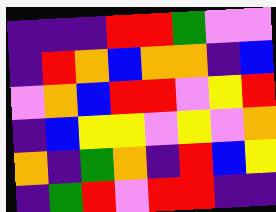[["indigo", "indigo", "indigo", "red", "red", "green", "violet", "violet"], ["indigo", "red", "orange", "blue", "orange", "orange", "indigo", "blue"], ["violet", "orange", "blue", "red", "red", "violet", "yellow", "red"], ["indigo", "blue", "yellow", "yellow", "violet", "yellow", "violet", "orange"], ["orange", "indigo", "green", "orange", "indigo", "red", "blue", "yellow"], ["indigo", "green", "red", "violet", "red", "red", "indigo", "indigo"]]